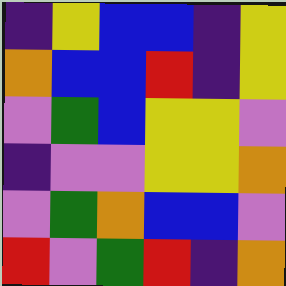[["indigo", "yellow", "blue", "blue", "indigo", "yellow"], ["orange", "blue", "blue", "red", "indigo", "yellow"], ["violet", "green", "blue", "yellow", "yellow", "violet"], ["indigo", "violet", "violet", "yellow", "yellow", "orange"], ["violet", "green", "orange", "blue", "blue", "violet"], ["red", "violet", "green", "red", "indigo", "orange"]]